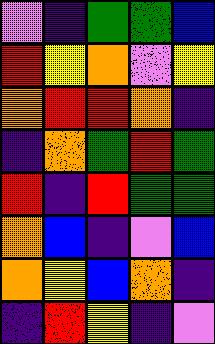[["violet", "indigo", "green", "green", "blue"], ["red", "yellow", "orange", "violet", "yellow"], ["orange", "red", "red", "orange", "indigo"], ["indigo", "orange", "green", "red", "green"], ["red", "indigo", "red", "green", "green"], ["orange", "blue", "indigo", "violet", "blue"], ["orange", "yellow", "blue", "orange", "indigo"], ["indigo", "red", "yellow", "indigo", "violet"]]